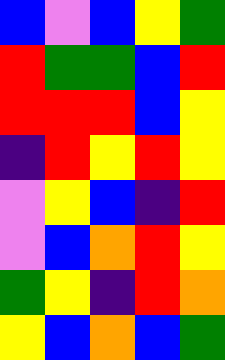[["blue", "violet", "blue", "yellow", "green"], ["red", "green", "green", "blue", "red"], ["red", "red", "red", "blue", "yellow"], ["indigo", "red", "yellow", "red", "yellow"], ["violet", "yellow", "blue", "indigo", "red"], ["violet", "blue", "orange", "red", "yellow"], ["green", "yellow", "indigo", "red", "orange"], ["yellow", "blue", "orange", "blue", "green"]]